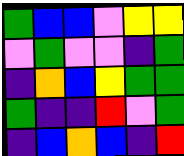[["green", "blue", "blue", "violet", "yellow", "yellow"], ["violet", "green", "violet", "violet", "indigo", "green"], ["indigo", "orange", "blue", "yellow", "green", "green"], ["green", "indigo", "indigo", "red", "violet", "green"], ["indigo", "blue", "orange", "blue", "indigo", "red"]]